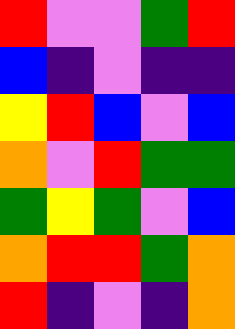[["red", "violet", "violet", "green", "red"], ["blue", "indigo", "violet", "indigo", "indigo"], ["yellow", "red", "blue", "violet", "blue"], ["orange", "violet", "red", "green", "green"], ["green", "yellow", "green", "violet", "blue"], ["orange", "red", "red", "green", "orange"], ["red", "indigo", "violet", "indigo", "orange"]]